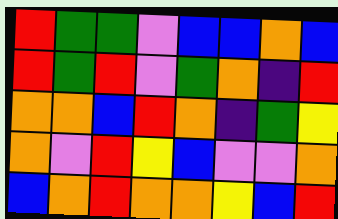[["red", "green", "green", "violet", "blue", "blue", "orange", "blue"], ["red", "green", "red", "violet", "green", "orange", "indigo", "red"], ["orange", "orange", "blue", "red", "orange", "indigo", "green", "yellow"], ["orange", "violet", "red", "yellow", "blue", "violet", "violet", "orange"], ["blue", "orange", "red", "orange", "orange", "yellow", "blue", "red"]]